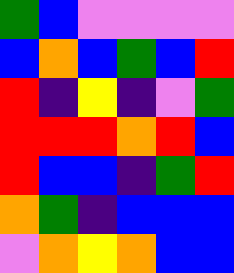[["green", "blue", "violet", "violet", "violet", "violet"], ["blue", "orange", "blue", "green", "blue", "red"], ["red", "indigo", "yellow", "indigo", "violet", "green"], ["red", "red", "red", "orange", "red", "blue"], ["red", "blue", "blue", "indigo", "green", "red"], ["orange", "green", "indigo", "blue", "blue", "blue"], ["violet", "orange", "yellow", "orange", "blue", "blue"]]